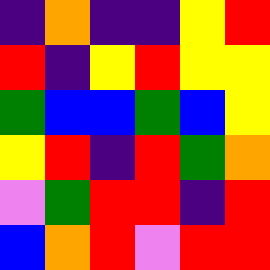[["indigo", "orange", "indigo", "indigo", "yellow", "red"], ["red", "indigo", "yellow", "red", "yellow", "yellow"], ["green", "blue", "blue", "green", "blue", "yellow"], ["yellow", "red", "indigo", "red", "green", "orange"], ["violet", "green", "red", "red", "indigo", "red"], ["blue", "orange", "red", "violet", "red", "red"]]